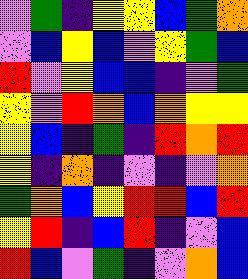[["violet", "green", "indigo", "yellow", "yellow", "blue", "green", "orange"], ["violet", "blue", "yellow", "blue", "violet", "yellow", "green", "blue"], ["red", "violet", "yellow", "blue", "blue", "indigo", "violet", "green"], ["yellow", "violet", "red", "orange", "blue", "orange", "yellow", "yellow"], ["yellow", "blue", "indigo", "green", "indigo", "red", "orange", "red"], ["yellow", "indigo", "orange", "indigo", "violet", "indigo", "violet", "orange"], ["green", "orange", "blue", "yellow", "red", "red", "blue", "red"], ["yellow", "red", "indigo", "blue", "red", "indigo", "violet", "blue"], ["red", "blue", "violet", "green", "indigo", "violet", "orange", "blue"]]